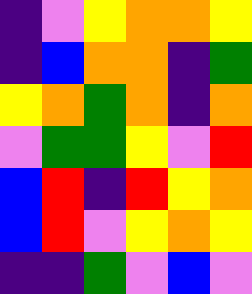[["indigo", "violet", "yellow", "orange", "orange", "yellow"], ["indigo", "blue", "orange", "orange", "indigo", "green"], ["yellow", "orange", "green", "orange", "indigo", "orange"], ["violet", "green", "green", "yellow", "violet", "red"], ["blue", "red", "indigo", "red", "yellow", "orange"], ["blue", "red", "violet", "yellow", "orange", "yellow"], ["indigo", "indigo", "green", "violet", "blue", "violet"]]